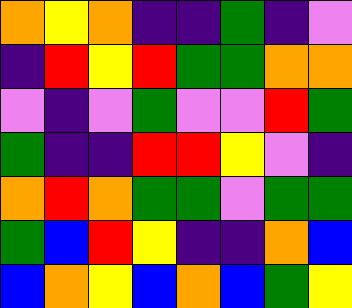[["orange", "yellow", "orange", "indigo", "indigo", "green", "indigo", "violet"], ["indigo", "red", "yellow", "red", "green", "green", "orange", "orange"], ["violet", "indigo", "violet", "green", "violet", "violet", "red", "green"], ["green", "indigo", "indigo", "red", "red", "yellow", "violet", "indigo"], ["orange", "red", "orange", "green", "green", "violet", "green", "green"], ["green", "blue", "red", "yellow", "indigo", "indigo", "orange", "blue"], ["blue", "orange", "yellow", "blue", "orange", "blue", "green", "yellow"]]